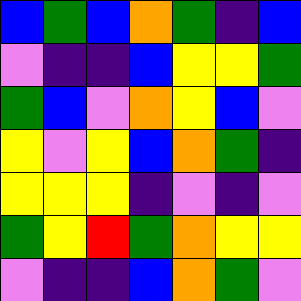[["blue", "green", "blue", "orange", "green", "indigo", "blue"], ["violet", "indigo", "indigo", "blue", "yellow", "yellow", "green"], ["green", "blue", "violet", "orange", "yellow", "blue", "violet"], ["yellow", "violet", "yellow", "blue", "orange", "green", "indigo"], ["yellow", "yellow", "yellow", "indigo", "violet", "indigo", "violet"], ["green", "yellow", "red", "green", "orange", "yellow", "yellow"], ["violet", "indigo", "indigo", "blue", "orange", "green", "violet"]]